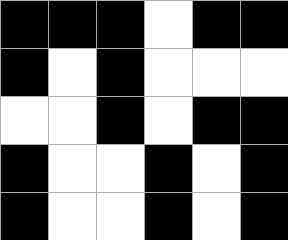[["black", "black", "black", "white", "black", "black"], ["black", "white", "black", "white", "white", "white"], ["white", "white", "black", "white", "black", "black"], ["black", "white", "white", "black", "white", "black"], ["black", "white", "white", "black", "white", "black"]]